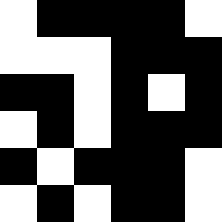[["white", "black", "black", "black", "black", "white"], ["white", "white", "white", "black", "black", "black"], ["black", "black", "white", "black", "white", "black"], ["white", "black", "white", "black", "black", "black"], ["black", "white", "black", "black", "black", "white"], ["white", "black", "white", "black", "black", "white"]]